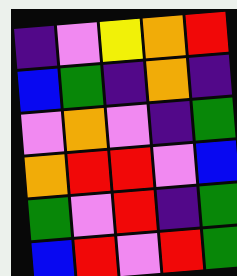[["indigo", "violet", "yellow", "orange", "red"], ["blue", "green", "indigo", "orange", "indigo"], ["violet", "orange", "violet", "indigo", "green"], ["orange", "red", "red", "violet", "blue"], ["green", "violet", "red", "indigo", "green"], ["blue", "red", "violet", "red", "green"]]